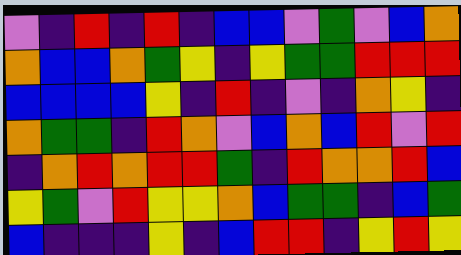[["violet", "indigo", "red", "indigo", "red", "indigo", "blue", "blue", "violet", "green", "violet", "blue", "orange"], ["orange", "blue", "blue", "orange", "green", "yellow", "indigo", "yellow", "green", "green", "red", "red", "red"], ["blue", "blue", "blue", "blue", "yellow", "indigo", "red", "indigo", "violet", "indigo", "orange", "yellow", "indigo"], ["orange", "green", "green", "indigo", "red", "orange", "violet", "blue", "orange", "blue", "red", "violet", "red"], ["indigo", "orange", "red", "orange", "red", "red", "green", "indigo", "red", "orange", "orange", "red", "blue"], ["yellow", "green", "violet", "red", "yellow", "yellow", "orange", "blue", "green", "green", "indigo", "blue", "green"], ["blue", "indigo", "indigo", "indigo", "yellow", "indigo", "blue", "red", "red", "indigo", "yellow", "red", "yellow"]]